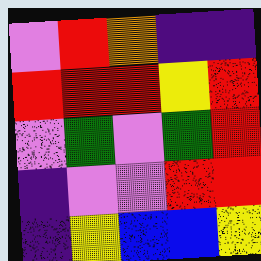[["violet", "red", "orange", "indigo", "indigo"], ["red", "red", "red", "yellow", "red"], ["violet", "green", "violet", "green", "red"], ["indigo", "violet", "violet", "red", "red"], ["indigo", "yellow", "blue", "blue", "yellow"]]